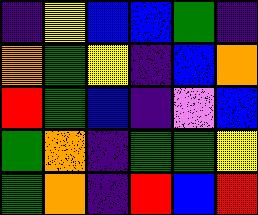[["indigo", "yellow", "blue", "blue", "green", "indigo"], ["orange", "green", "yellow", "indigo", "blue", "orange"], ["red", "green", "blue", "indigo", "violet", "blue"], ["green", "orange", "indigo", "green", "green", "yellow"], ["green", "orange", "indigo", "red", "blue", "red"]]